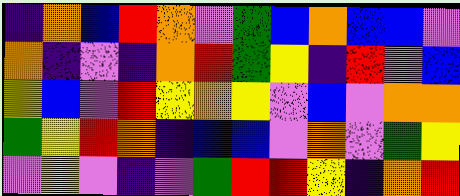[["indigo", "orange", "blue", "red", "orange", "violet", "green", "blue", "orange", "blue", "blue", "violet"], ["orange", "indigo", "violet", "indigo", "orange", "red", "green", "yellow", "indigo", "red", "violet", "blue"], ["yellow", "blue", "violet", "red", "yellow", "orange", "yellow", "violet", "blue", "violet", "orange", "orange"], ["green", "yellow", "red", "orange", "indigo", "blue", "blue", "violet", "orange", "violet", "green", "yellow"], ["violet", "yellow", "violet", "indigo", "violet", "green", "red", "red", "yellow", "indigo", "orange", "red"]]